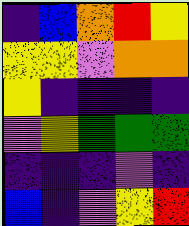[["indigo", "blue", "orange", "red", "yellow"], ["yellow", "yellow", "violet", "orange", "orange"], ["yellow", "indigo", "indigo", "indigo", "indigo"], ["violet", "yellow", "green", "green", "green"], ["indigo", "indigo", "indigo", "violet", "indigo"], ["blue", "indigo", "violet", "yellow", "red"]]